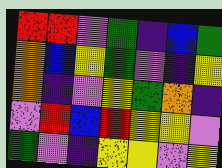[["red", "red", "violet", "green", "indigo", "blue", "green"], ["orange", "blue", "yellow", "green", "violet", "indigo", "yellow"], ["orange", "indigo", "violet", "yellow", "green", "orange", "indigo"], ["violet", "red", "blue", "red", "yellow", "yellow", "violet"], ["green", "violet", "indigo", "yellow", "yellow", "violet", "yellow"]]